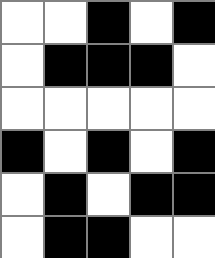[["white", "white", "black", "white", "black"], ["white", "black", "black", "black", "white"], ["white", "white", "white", "white", "white"], ["black", "white", "black", "white", "black"], ["white", "black", "white", "black", "black"], ["white", "black", "black", "white", "white"]]